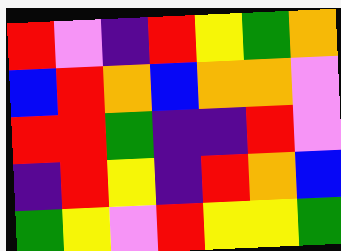[["red", "violet", "indigo", "red", "yellow", "green", "orange"], ["blue", "red", "orange", "blue", "orange", "orange", "violet"], ["red", "red", "green", "indigo", "indigo", "red", "violet"], ["indigo", "red", "yellow", "indigo", "red", "orange", "blue"], ["green", "yellow", "violet", "red", "yellow", "yellow", "green"]]